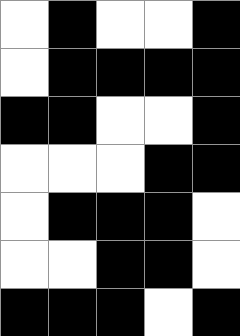[["white", "black", "white", "white", "black"], ["white", "black", "black", "black", "black"], ["black", "black", "white", "white", "black"], ["white", "white", "white", "black", "black"], ["white", "black", "black", "black", "white"], ["white", "white", "black", "black", "white"], ["black", "black", "black", "white", "black"]]